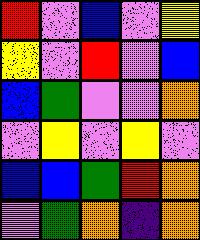[["red", "violet", "blue", "violet", "yellow"], ["yellow", "violet", "red", "violet", "blue"], ["blue", "green", "violet", "violet", "orange"], ["violet", "yellow", "violet", "yellow", "violet"], ["blue", "blue", "green", "red", "orange"], ["violet", "green", "orange", "indigo", "orange"]]